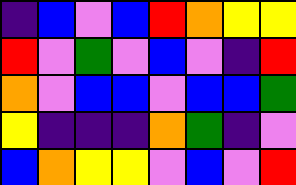[["indigo", "blue", "violet", "blue", "red", "orange", "yellow", "yellow"], ["red", "violet", "green", "violet", "blue", "violet", "indigo", "red"], ["orange", "violet", "blue", "blue", "violet", "blue", "blue", "green"], ["yellow", "indigo", "indigo", "indigo", "orange", "green", "indigo", "violet"], ["blue", "orange", "yellow", "yellow", "violet", "blue", "violet", "red"]]